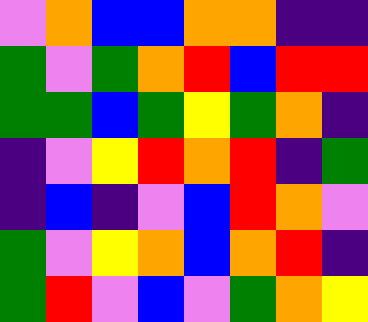[["violet", "orange", "blue", "blue", "orange", "orange", "indigo", "indigo"], ["green", "violet", "green", "orange", "red", "blue", "red", "red"], ["green", "green", "blue", "green", "yellow", "green", "orange", "indigo"], ["indigo", "violet", "yellow", "red", "orange", "red", "indigo", "green"], ["indigo", "blue", "indigo", "violet", "blue", "red", "orange", "violet"], ["green", "violet", "yellow", "orange", "blue", "orange", "red", "indigo"], ["green", "red", "violet", "blue", "violet", "green", "orange", "yellow"]]